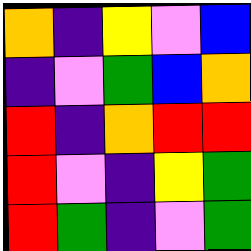[["orange", "indigo", "yellow", "violet", "blue"], ["indigo", "violet", "green", "blue", "orange"], ["red", "indigo", "orange", "red", "red"], ["red", "violet", "indigo", "yellow", "green"], ["red", "green", "indigo", "violet", "green"]]